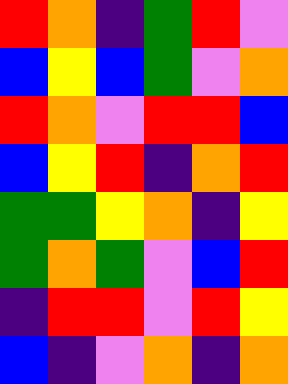[["red", "orange", "indigo", "green", "red", "violet"], ["blue", "yellow", "blue", "green", "violet", "orange"], ["red", "orange", "violet", "red", "red", "blue"], ["blue", "yellow", "red", "indigo", "orange", "red"], ["green", "green", "yellow", "orange", "indigo", "yellow"], ["green", "orange", "green", "violet", "blue", "red"], ["indigo", "red", "red", "violet", "red", "yellow"], ["blue", "indigo", "violet", "orange", "indigo", "orange"]]